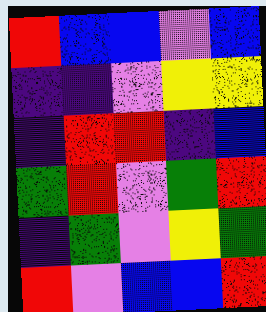[["red", "blue", "blue", "violet", "blue"], ["indigo", "indigo", "violet", "yellow", "yellow"], ["indigo", "red", "red", "indigo", "blue"], ["green", "red", "violet", "green", "red"], ["indigo", "green", "violet", "yellow", "green"], ["red", "violet", "blue", "blue", "red"]]